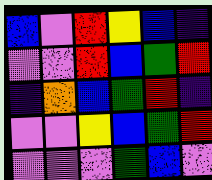[["blue", "violet", "red", "yellow", "blue", "indigo"], ["violet", "violet", "red", "blue", "green", "red"], ["indigo", "orange", "blue", "green", "red", "indigo"], ["violet", "violet", "yellow", "blue", "green", "red"], ["violet", "violet", "violet", "green", "blue", "violet"]]